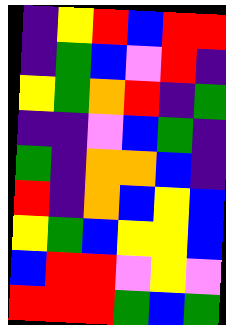[["indigo", "yellow", "red", "blue", "red", "red"], ["indigo", "green", "blue", "violet", "red", "indigo"], ["yellow", "green", "orange", "red", "indigo", "green"], ["indigo", "indigo", "violet", "blue", "green", "indigo"], ["green", "indigo", "orange", "orange", "blue", "indigo"], ["red", "indigo", "orange", "blue", "yellow", "blue"], ["yellow", "green", "blue", "yellow", "yellow", "blue"], ["blue", "red", "red", "violet", "yellow", "violet"], ["red", "red", "red", "green", "blue", "green"]]